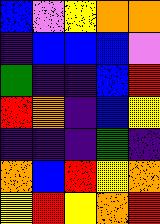[["blue", "violet", "yellow", "orange", "orange"], ["indigo", "blue", "blue", "blue", "violet"], ["green", "indigo", "indigo", "blue", "red"], ["red", "orange", "indigo", "blue", "yellow"], ["indigo", "indigo", "indigo", "green", "indigo"], ["orange", "blue", "red", "yellow", "orange"], ["yellow", "red", "yellow", "orange", "red"]]